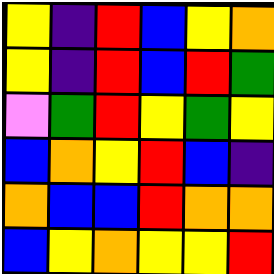[["yellow", "indigo", "red", "blue", "yellow", "orange"], ["yellow", "indigo", "red", "blue", "red", "green"], ["violet", "green", "red", "yellow", "green", "yellow"], ["blue", "orange", "yellow", "red", "blue", "indigo"], ["orange", "blue", "blue", "red", "orange", "orange"], ["blue", "yellow", "orange", "yellow", "yellow", "red"]]